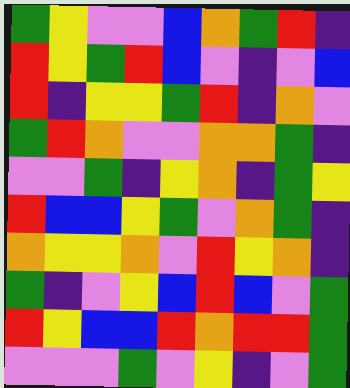[["green", "yellow", "violet", "violet", "blue", "orange", "green", "red", "indigo"], ["red", "yellow", "green", "red", "blue", "violet", "indigo", "violet", "blue"], ["red", "indigo", "yellow", "yellow", "green", "red", "indigo", "orange", "violet"], ["green", "red", "orange", "violet", "violet", "orange", "orange", "green", "indigo"], ["violet", "violet", "green", "indigo", "yellow", "orange", "indigo", "green", "yellow"], ["red", "blue", "blue", "yellow", "green", "violet", "orange", "green", "indigo"], ["orange", "yellow", "yellow", "orange", "violet", "red", "yellow", "orange", "indigo"], ["green", "indigo", "violet", "yellow", "blue", "red", "blue", "violet", "green"], ["red", "yellow", "blue", "blue", "red", "orange", "red", "red", "green"], ["violet", "violet", "violet", "green", "violet", "yellow", "indigo", "violet", "green"]]